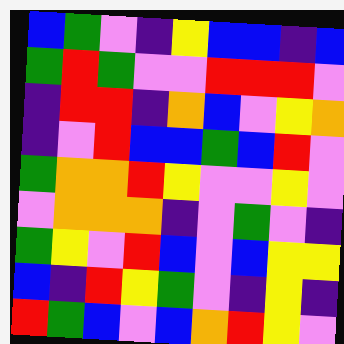[["blue", "green", "violet", "indigo", "yellow", "blue", "blue", "indigo", "blue"], ["green", "red", "green", "violet", "violet", "red", "red", "red", "violet"], ["indigo", "red", "red", "indigo", "orange", "blue", "violet", "yellow", "orange"], ["indigo", "violet", "red", "blue", "blue", "green", "blue", "red", "violet"], ["green", "orange", "orange", "red", "yellow", "violet", "violet", "yellow", "violet"], ["violet", "orange", "orange", "orange", "indigo", "violet", "green", "violet", "indigo"], ["green", "yellow", "violet", "red", "blue", "violet", "blue", "yellow", "yellow"], ["blue", "indigo", "red", "yellow", "green", "violet", "indigo", "yellow", "indigo"], ["red", "green", "blue", "violet", "blue", "orange", "red", "yellow", "violet"]]